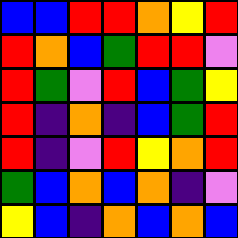[["blue", "blue", "red", "red", "orange", "yellow", "red"], ["red", "orange", "blue", "green", "red", "red", "violet"], ["red", "green", "violet", "red", "blue", "green", "yellow"], ["red", "indigo", "orange", "indigo", "blue", "green", "red"], ["red", "indigo", "violet", "red", "yellow", "orange", "red"], ["green", "blue", "orange", "blue", "orange", "indigo", "violet"], ["yellow", "blue", "indigo", "orange", "blue", "orange", "blue"]]